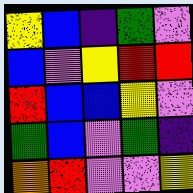[["yellow", "blue", "indigo", "green", "violet"], ["blue", "violet", "yellow", "red", "red"], ["red", "blue", "blue", "yellow", "violet"], ["green", "blue", "violet", "green", "indigo"], ["orange", "red", "violet", "violet", "yellow"]]